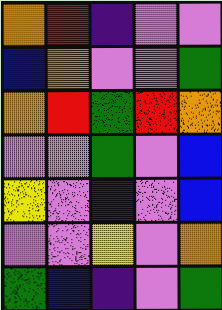[["orange", "red", "indigo", "violet", "violet"], ["blue", "orange", "violet", "violet", "green"], ["orange", "red", "green", "red", "orange"], ["violet", "violet", "green", "violet", "blue"], ["yellow", "violet", "indigo", "violet", "blue"], ["violet", "violet", "yellow", "violet", "orange"], ["green", "blue", "indigo", "violet", "green"]]